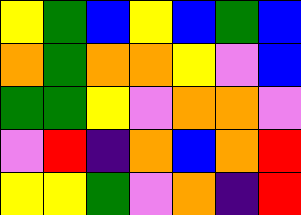[["yellow", "green", "blue", "yellow", "blue", "green", "blue"], ["orange", "green", "orange", "orange", "yellow", "violet", "blue"], ["green", "green", "yellow", "violet", "orange", "orange", "violet"], ["violet", "red", "indigo", "orange", "blue", "orange", "red"], ["yellow", "yellow", "green", "violet", "orange", "indigo", "red"]]